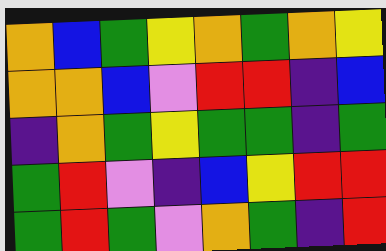[["orange", "blue", "green", "yellow", "orange", "green", "orange", "yellow"], ["orange", "orange", "blue", "violet", "red", "red", "indigo", "blue"], ["indigo", "orange", "green", "yellow", "green", "green", "indigo", "green"], ["green", "red", "violet", "indigo", "blue", "yellow", "red", "red"], ["green", "red", "green", "violet", "orange", "green", "indigo", "red"]]